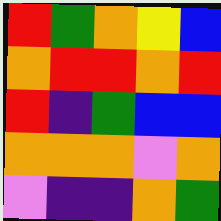[["red", "green", "orange", "yellow", "blue"], ["orange", "red", "red", "orange", "red"], ["red", "indigo", "green", "blue", "blue"], ["orange", "orange", "orange", "violet", "orange"], ["violet", "indigo", "indigo", "orange", "green"]]